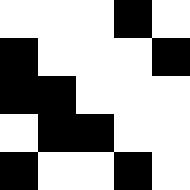[["white", "white", "white", "black", "white"], ["black", "white", "white", "white", "black"], ["black", "black", "white", "white", "white"], ["white", "black", "black", "white", "white"], ["black", "white", "white", "black", "white"]]